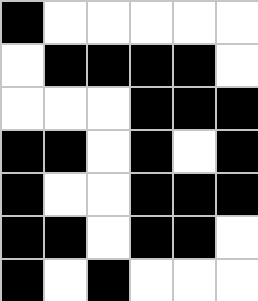[["black", "white", "white", "white", "white", "white"], ["white", "black", "black", "black", "black", "white"], ["white", "white", "white", "black", "black", "black"], ["black", "black", "white", "black", "white", "black"], ["black", "white", "white", "black", "black", "black"], ["black", "black", "white", "black", "black", "white"], ["black", "white", "black", "white", "white", "white"]]